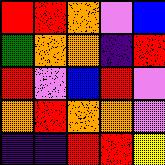[["red", "red", "orange", "violet", "blue"], ["green", "orange", "orange", "indigo", "red"], ["red", "violet", "blue", "red", "violet"], ["orange", "red", "orange", "orange", "violet"], ["indigo", "indigo", "red", "red", "yellow"]]